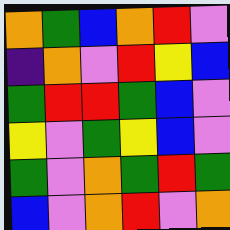[["orange", "green", "blue", "orange", "red", "violet"], ["indigo", "orange", "violet", "red", "yellow", "blue"], ["green", "red", "red", "green", "blue", "violet"], ["yellow", "violet", "green", "yellow", "blue", "violet"], ["green", "violet", "orange", "green", "red", "green"], ["blue", "violet", "orange", "red", "violet", "orange"]]